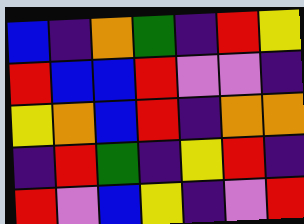[["blue", "indigo", "orange", "green", "indigo", "red", "yellow"], ["red", "blue", "blue", "red", "violet", "violet", "indigo"], ["yellow", "orange", "blue", "red", "indigo", "orange", "orange"], ["indigo", "red", "green", "indigo", "yellow", "red", "indigo"], ["red", "violet", "blue", "yellow", "indigo", "violet", "red"]]